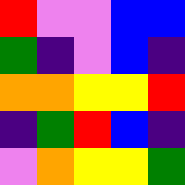[["red", "violet", "violet", "blue", "blue"], ["green", "indigo", "violet", "blue", "indigo"], ["orange", "orange", "yellow", "yellow", "red"], ["indigo", "green", "red", "blue", "indigo"], ["violet", "orange", "yellow", "yellow", "green"]]